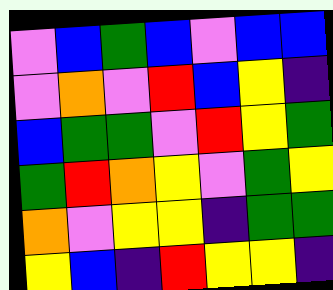[["violet", "blue", "green", "blue", "violet", "blue", "blue"], ["violet", "orange", "violet", "red", "blue", "yellow", "indigo"], ["blue", "green", "green", "violet", "red", "yellow", "green"], ["green", "red", "orange", "yellow", "violet", "green", "yellow"], ["orange", "violet", "yellow", "yellow", "indigo", "green", "green"], ["yellow", "blue", "indigo", "red", "yellow", "yellow", "indigo"]]